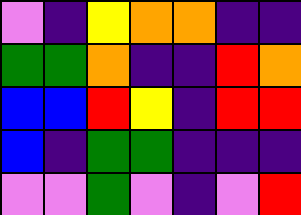[["violet", "indigo", "yellow", "orange", "orange", "indigo", "indigo"], ["green", "green", "orange", "indigo", "indigo", "red", "orange"], ["blue", "blue", "red", "yellow", "indigo", "red", "red"], ["blue", "indigo", "green", "green", "indigo", "indigo", "indigo"], ["violet", "violet", "green", "violet", "indigo", "violet", "red"]]